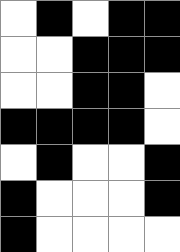[["white", "black", "white", "black", "black"], ["white", "white", "black", "black", "black"], ["white", "white", "black", "black", "white"], ["black", "black", "black", "black", "white"], ["white", "black", "white", "white", "black"], ["black", "white", "white", "white", "black"], ["black", "white", "white", "white", "white"]]